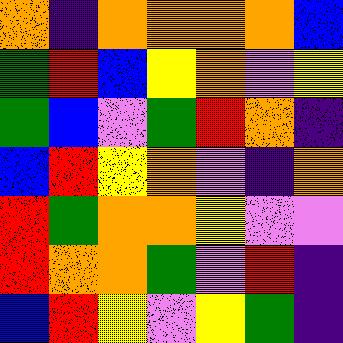[["orange", "indigo", "orange", "orange", "orange", "orange", "blue"], ["green", "red", "blue", "yellow", "orange", "violet", "yellow"], ["green", "blue", "violet", "green", "red", "orange", "indigo"], ["blue", "red", "yellow", "orange", "violet", "indigo", "orange"], ["red", "green", "orange", "orange", "yellow", "violet", "violet"], ["red", "orange", "orange", "green", "violet", "red", "indigo"], ["blue", "red", "yellow", "violet", "yellow", "green", "indigo"]]